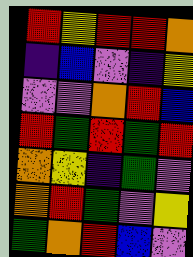[["red", "yellow", "red", "red", "orange"], ["indigo", "blue", "violet", "indigo", "yellow"], ["violet", "violet", "orange", "red", "blue"], ["red", "green", "red", "green", "red"], ["orange", "yellow", "indigo", "green", "violet"], ["orange", "red", "green", "violet", "yellow"], ["green", "orange", "red", "blue", "violet"]]